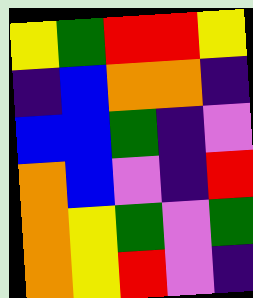[["yellow", "green", "red", "red", "yellow"], ["indigo", "blue", "orange", "orange", "indigo"], ["blue", "blue", "green", "indigo", "violet"], ["orange", "blue", "violet", "indigo", "red"], ["orange", "yellow", "green", "violet", "green"], ["orange", "yellow", "red", "violet", "indigo"]]